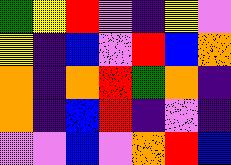[["green", "yellow", "red", "violet", "indigo", "yellow", "violet"], ["yellow", "indigo", "blue", "violet", "red", "blue", "orange"], ["orange", "indigo", "orange", "red", "green", "orange", "indigo"], ["orange", "indigo", "blue", "red", "indigo", "violet", "indigo"], ["violet", "violet", "blue", "violet", "orange", "red", "blue"]]